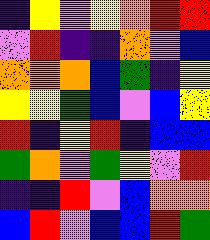[["indigo", "yellow", "violet", "yellow", "orange", "red", "red"], ["violet", "red", "indigo", "indigo", "orange", "violet", "blue"], ["orange", "orange", "orange", "blue", "green", "indigo", "yellow"], ["yellow", "yellow", "green", "blue", "violet", "blue", "yellow"], ["red", "indigo", "yellow", "red", "indigo", "blue", "blue"], ["green", "orange", "violet", "green", "yellow", "violet", "red"], ["indigo", "indigo", "red", "violet", "blue", "orange", "orange"], ["blue", "red", "violet", "blue", "blue", "red", "green"]]